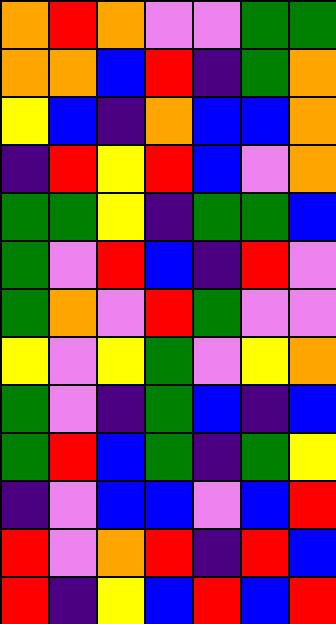[["orange", "red", "orange", "violet", "violet", "green", "green"], ["orange", "orange", "blue", "red", "indigo", "green", "orange"], ["yellow", "blue", "indigo", "orange", "blue", "blue", "orange"], ["indigo", "red", "yellow", "red", "blue", "violet", "orange"], ["green", "green", "yellow", "indigo", "green", "green", "blue"], ["green", "violet", "red", "blue", "indigo", "red", "violet"], ["green", "orange", "violet", "red", "green", "violet", "violet"], ["yellow", "violet", "yellow", "green", "violet", "yellow", "orange"], ["green", "violet", "indigo", "green", "blue", "indigo", "blue"], ["green", "red", "blue", "green", "indigo", "green", "yellow"], ["indigo", "violet", "blue", "blue", "violet", "blue", "red"], ["red", "violet", "orange", "red", "indigo", "red", "blue"], ["red", "indigo", "yellow", "blue", "red", "blue", "red"]]